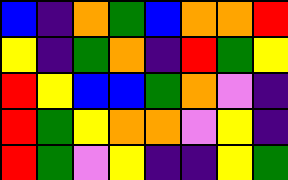[["blue", "indigo", "orange", "green", "blue", "orange", "orange", "red"], ["yellow", "indigo", "green", "orange", "indigo", "red", "green", "yellow"], ["red", "yellow", "blue", "blue", "green", "orange", "violet", "indigo"], ["red", "green", "yellow", "orange", "orange", "violet", "yellow", "indigo"], ["red", "green", "violet", "yellow", "indigo", "indigo", "yellow", "green"]]